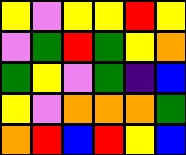[["yellow", "violet", "yellow", "yellow", "red", "yellow"], ["violet", "green", "red", "green", "yellow", "orange"], ["green", "yellow", "violet", "green", "indigo", "blue"], ["yellow", "violet", "orange", "orange", "orange", "green"], ["orange", "red", "blue", "red", "yellow", "blue"]]